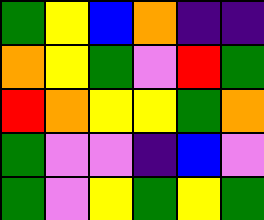[["green", "yellow", "blue", "orange", "indigo", "indigo"], ["orange", "yellow", "green", "violet", "red", "green"], ["red", "orange", "yellow", "yellow", "green", "orange"], ["green", "violet", "violet", "indigo", "blue", "violet"], ["green", "violet", "yellow", "green", "yellow", "green"]]